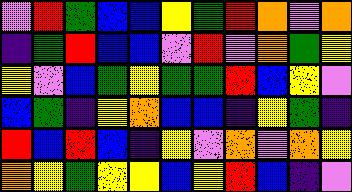[["violet", "red", "green", "blue", "blue", "yellow", "green", "red", "orange", "violet", "orange"], ["indigo", "green", "red", "blue", "blue", "violet", "red", "violet", "orange", "green", "yellow"], ["yellow", "violet", "blue", "green", "yellow", "green", "green", "red", "blue", "yellow", "violet"], ["blue", "green", "indigo", "yellow", "orange", "blue", "blue", "indigo", "yellow", "green", "indigo"], ["red", "blue", "red", "blue", "indigo", "yellow", "violet", "orange", "violet", "orange", "yellow"], ["orange", "yellow", "green", "yellow", "yellow", "blue", "yellow", "red", "blue", "indigo", "violet"]]